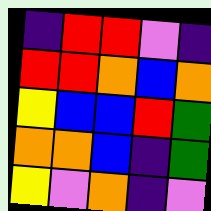[["indigo", "red", "red", "violet", "indigo"], ["red", "red", "orange", "blue", "orange"], ["yellow", "blue", "blue", "red", "green"], ["orange", "orange", "blue", "indigo", "green"], ["yellow", "violet", "orange", "indigo", "violet"]]